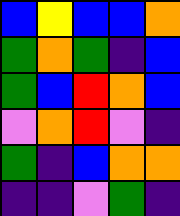[["blue", "yellow", "blue", "blue", "orange"], ["green", "orange", "green", "indigo", "blue"], ["green", "blue", "red", "orange", "blue"], ["violet", "orange", "red", "violet", "indigo"], ["green", "indigo", "blue", "orange", "orange"], ["indigo", "indigo", "violet", "green", "indigo"]]